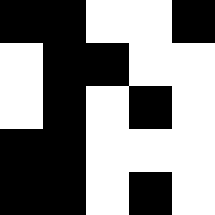[["black", "black", "white", "white", "black"], ["white", "black", "black", "white", "white"], ["white", "black", "white", "black", "white"], ["black", "black", "white", "white", "white"], ["black", "black", "white", "black", "white"]]